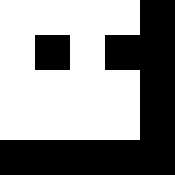[["white", "white", "white", "white", "black"], ["white", "black", "white", "black", "black"], ["white", "white", "white", "white", "black"], ["white", "white", "white", "white", "black"], ["black", "black", "black", "black", "black"]]